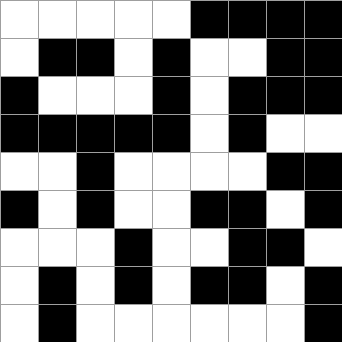[["white", "white", "white", "white", "white", "black", "black", "black", "black"], ["white", "black", "black", "white", "black", "white", "white", "black", "black"], ["black", "white", "white", "white", "black", "white", "black", "black", "black"], ["black", "black", "black", "black", "black", "white", "black", "white", "white"], ["white", "white", "black", "white", "white", "white", "white", "black", "black"], ["black", "white", "black", "white", "white", "black", "black", "white", "black"], ["white", "white", "white", "black", "white", "white", "black", "black", "white"], ["white", "black", "white", "black", "white", "black", "black", "white", "black"], ["white", "black", "white", "white", "white", "white", "white", "white", "black"]]